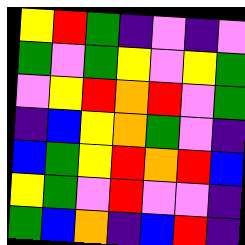[["yellow", "red", "green", "indigo", "violet", "indigo", "violet"], ["green", "violet", "green", "yellow", "violet", "yellow", "green"], ["violet", "yellow", "red", "orange", "red", "violet", "green"], ["indigo", "blue", "yellow", "orange", "green", "violet", "indigo"], ["blue", "green", "yellow", "red", "orange", "red", "blue"], ["yellow", "green", "violet", "red", "violet", "violet", "indigo"], ["green", "blue", "orange", "indigo", "blue", "red", "indigo"]]